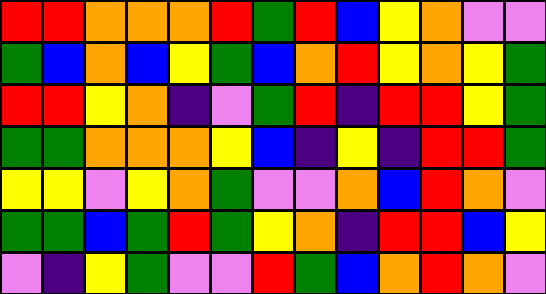[["red", "red", "orange", "orange", "orange", "red", "green", "red", "blue", "yellow", "orange", "violet", "violet"], ["green", "blue", "orange", "blue", "yellow", "green", "blue", "orange", "red", "yellow", "orange", "yellow", "green"], ["red", "red", "yellow", "orange", "indigo", "violet", "green", "red", "indigo", "red", "red", "yellow", "green"], ["green", "green", "orange", "orange", "orange", "yellow", "blue", "indigo", "yellow", "indigo", "red", "red", "green"], ["yellow", "yellow", "violet", "yellow", "orange", "green", "violet", "violet", "orange", "blue", "red", "orange", "violet"], ["green", "green", "blue", "green", "red", "green", "yellow", "orange", "indigo", "red", "red", "blue", "yellow"], ["violet", "indigo", "yellow", "green", "violet", "violet", "red", "green", "blue", "orange", "red", "orange", "violet"]]